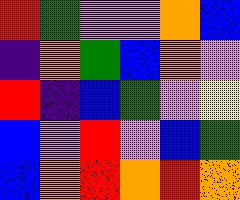[["red", "green", "violet", "violet", "orange", "blue"], ["indigo", "orange", "green", "blue", "orange", "violet"], ["red", "indigo", "blue", "green", "violet", "yellow"], ["blue", "violet", "red", "violet", "blue", "green"], ["blue", "orange", "red", "orange", "red", "orange"]]